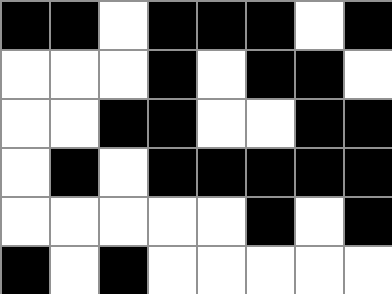[["black", "black", "white", "black", "black", "black", "white", "black"], ["white", "white", "white", "black", "white", "black", "black", "white"], ["white", "white", "black", "black", "white", "white", "black", "black"], ["white", "black", "white", "black", "black", "black", "black", "black"], ["white", "white", "white", "white", "white", "black", "white", "black"], ["black", "white", "black", "white", "white", "white", "white", "white"]]